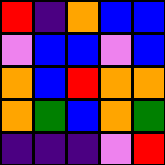[["red", "indigo", "orange", "blue", "blue"], ["violet", "blue", "blue", "violet", "blue"], ["orange", "blue", "red", "orange", "orange"], ["orange", "green", "blue", "orange", "green"], ["indigo", "indigo", "indigo", "violet", "red"]]